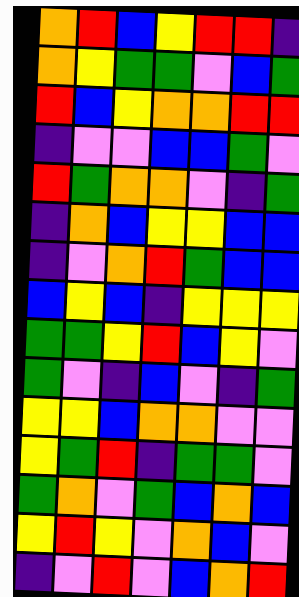[["orange", "red", "blue", "yellow", "red", "red", "indigo"], ["orange", "yellow", "green", "green", "violet", "blue", "green"], ["red", "blue", "yellow", "orange", "orange", "red", "red"], ["indigo", "violet", "violet", "blue", "blue", "green", "violet"], ["red", "green", "orange", "orange", "violet", "indigo", "green"], ["indigo", "orange", "blue", "yellow", "yellow", "blue", "blue"], ["indigo", "violet", "orange", "red", "green", "blue", "blue"], ["blue", "yellow", "blue", "indigo", "yellow", "yellow", "yellow"], ["green", "green", "yellow", "red", "blue", "yellow", "violet"], ["green", "violet", "indigo", "blue", "violet", "indigo", "green"], ["yellow", "yellow", "blue", "orange", "orange", "violet", "violet"], ["yellow", "green", "red", "indigo", "green", "green", "violet"], ["green", "orange", "violet", "green", "blue", "orange", "blue"], ["yellow", "red", "yellow", "violet", "orange", "blue", "violet"], ["indigo", "violet", "red", "violet", "blue", "orange", "red"]]